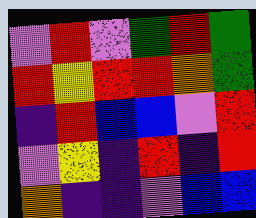[["violet", "red", "violet", "green", "red", "green"], ["red", "yellow", "red", "red", "orange", "green"], ["indigo", "red", "blue", "blue", "violet", "red"], ["violet", "yellow", "indigo", "red", "indigo", "red"], ["orange", "indigo", "indigo", "violet", "blue", "blue"]]